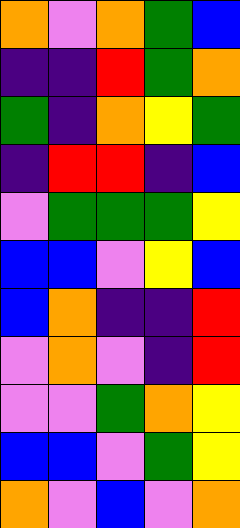[["orange", "violet", "orange", "green", "blue"], ["indigo", "indigo", "red", "green", "orange"], ["green", "indigo", "orange", "yellow", "green"], ["indigo", "red", "red", "indigo", "blue"], ["violet", "green", "green", "green", "yellow"], ["blue", "blue", "violet", "yellow", "blue"], ["blue", "orange", "indigo", "indigo", "red"], ["violet", "orange", "violet", "indigo", "red"], ["violet", "violet", "green", "orange", "yellow"], ["blue", "blue", "violet", "green", "yellow"], ["orange", "violet", "blue", "violet", "orange"]]